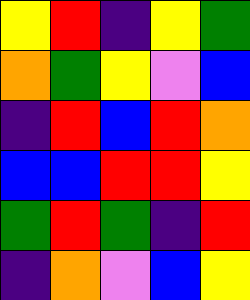[["yellow", "red", "indigo", "yellow", "green"], ["orange", "green", "yellow", "violet", "blue"], ["indigo", "red", "blue", "red", "orange"], ["blue", "blue", "red", "red", "yellow"], ["green", "red", "green", "indigo", "red"], ["indigo", "orange", "violet", "blue", "yellow"]]